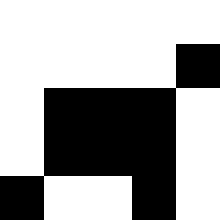[["white", "white", "white", "white", "white"], ["white", "white", "white", "white", "black"], ["white", "black", "black", "black", "white"], ["white", "black", "black", "black", "white"], ["black", "white", "white", "black", "white"]]